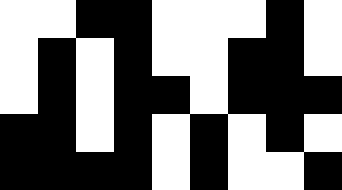[["white", "white", "black", "black", "white", "white", "white", "black", "white"], ["white", "black", "white", "black", "white", "white", "black", "black", "white"], ["white", "black", "white", "black", "black", "white", "black", "black", "black"], ["black", "black", "white", "black", "white", "black", "white", "black", "white"], ["black", "black", "black", "black", "white", "black", "white", "white", "black"]]